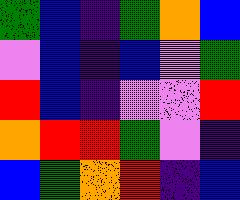[["green", "blue", "indigo", "green", "orange", "blue"], ["violet", "blue", "indigo", "blue", "violet", "green"], ["red", "blue", "indigo", "violet", "violet", "red"], ["orange", "red", "red", "green", "violet", "indigo"], ["blue", "green", "orange", "red", "indigo", "blue"]]